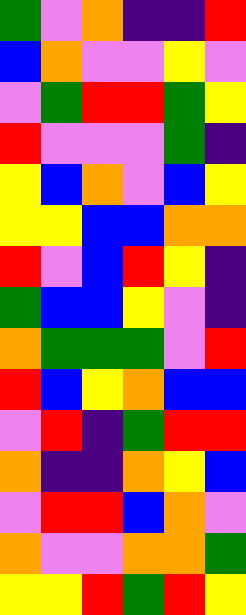[["green", "violet", "orange", "indigo", "indigo", "red"], ["blue", "orange", "violet", "violet", "yellow", "violet"], ["violet", "green", "red", "red", "green", "yellow"], ["red", "violet", "violet", "violet", "green", "indigo"], ["yellow", "blue", "orange", "violet", "blue", "yellow"], ["yellow", "yellow", "blue", "blue", "orange", "orange"], ["red", "violet", "blue", "red", "yellow", "indigo"], ["green", "blue", "blue", "yellow", "violet", "indigo"], ["orange", "green", "green", "green", "violet", "red"], ["red", "blue", "yellow", "orange", "blue", "blue"], ["violet", "red", "indigo", "green", "red", "red"], ["orange", "indigo", "indigo", "orange", "yellow", "blue"], ["violet", "red", "red", "blue", "orange", "violet"], ["orange", "violet", "violet", "orange", "orange", "green"], ["yellow", "yellow", "red", "green", "red", "yellow"]]